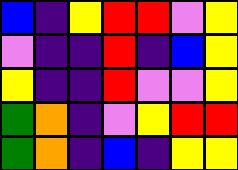[["blue", "indigo", "yellow", "red", "red", "violet", "yellow"], ["violet", "indigo", "indigo", "red", "indigo", "blue", "yellow"], ["yellow", "indigo", "indigo", "red", "violet", "violet", "yellow"], ["green", "orange", "indigo", "violet", "yellow", "red", "red"], ["green", "orange", "indigo", "blue", "indigo", "yellow", "yellow"]]